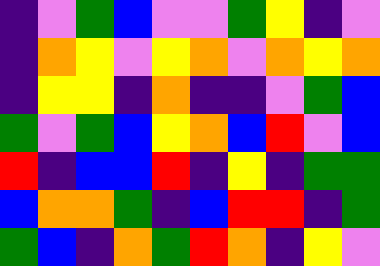[["indigo", "violet", "green", "blue", "violet", "violet", "green", "yellow", "indigo", "violet"], ["indigo", "orange", "yellow", "violet", "yellow", "orange", "violet", "orange", "yellow", "orange"], ["indigo", "yellow", "yellow", "indigo", "orange", "indigo", "indigo", "violet", "green", "blue"], ["green", "violet", "green", "blue", "yellow", "orange", "blue", "red", "violet", "blue"], ["red", "indigo", "blue", "blue", "red", "indigo", "yellow", "indigo", "green", "green"], ["blue", "orange", "orange", "green", "indigo", "blue", "red", "red", "indigo", "green"], ["green", "blue", "indigo", "orange", "green", "red", "orange", "indigo", "yellow", "violet"]]